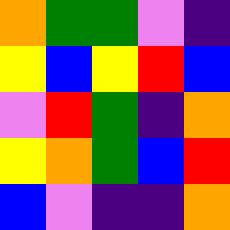[["orange", "green", "green", "violet", "indigo"], ["yellow", "blue", "yellow", "red", "blue"], ["violet", "red", "green", "indigo", "orange"], ["yellow", "orange", "green", "blue", "red"], ["blue", "violet", "indigo", "indigo", "orange"]]